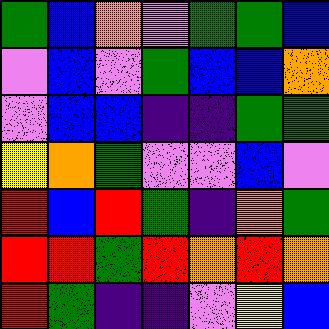[["green", "blue", "orange", "violet", "green", "green", "blue"], ["violet", "blue", "violet", "green", "blue", "blue", "orange"], ["violet", "blue", "blue", "indigo", "indigo", "green", "green"], ["yellow", "orange", "green", "violet", "violet", "blue", "violet"], ["red", "blue", "red", "green", "indigo", "orange", "green"], ["red", "red", "green", "red", "orange", "red", "orange"], ["red", "green", "indigo", "indigo", "violet", "yellow", "blue"]]